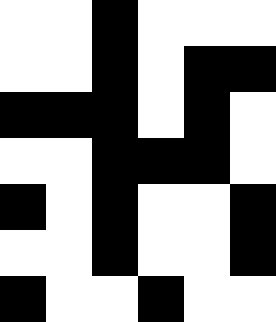[["white", "white", "black", "white", "white", "white"], ["white", "white", "black", "white", "black", "black"], ["black", "black", "black", "white", "black", "white"], ["white", "white", "black", "black", "black", "white"], ["black", "white", "black", "white", "white", "black"], ["white", "white", "black", "white", "white", "black"], ["black", "white", "white", "black", "white", "white"]]